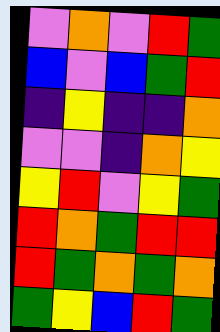[["violet", "orange", "violet", "red", "green"], ["blue", "violet", "blue", "green", "red"], ["indigo", "yellow", "indigo", "indigo", "orange"], ["violet", "violet", "indigo", "orange", "yellow"], ["yellow", "red", "violet", "yellow", "green"], ["red", "orange", "green", "red", "red"], ["red", "green", "orange", "green", "orange"], ["green", "yellow", "blue", "red", "green"]]